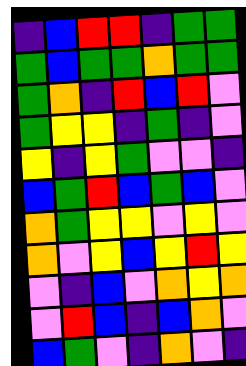[["indigo", "blue", "red", "red", "indigo", "green", "green"], ["green", "blue", "green", "green", "orange", "green", "green"], ["green", "orange", "indigo", "red", "blue", "red", "violet"], ["green", "yellow", "yellow", "indigo", "green", "indigo", "violet"], ["yellow", "indigo", "yellow", "green", "violet", "violet", "indigo"], ["blue", "green", "red", "blue", "green", "blue", "violet"], ["orange", "green", "yellow", "yellow", "violet", "yellow", "violet"], ["orange", "violet", "yellow", "blue", "yellow", "red", "yellow"], ["violet", "indigo", "blue", "violet", "orange", "yellow", "orange"], ["violet", "red", "blue", "indigo", "blue", "orange", "violet"], ["blue", "green", "violet", "indigo", "orange", "violet", "indigo"]]